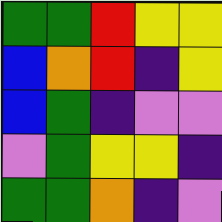[["green", "green", "red", "yellow", "yellow"], ["blue", "orange", "red", "indigo", "yellow"], ["blue", "green", "indigo", "violet", "violet"], ["violet", "green", "yellow", "yellow", "indigo"], ["green", "green", "orange", "indigo", "violet"]]